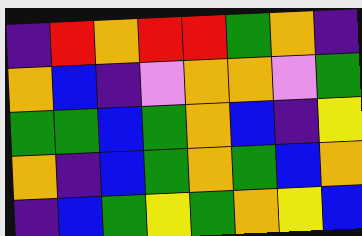[["indigo", "red", "orange", "red", "red", "green", "orange", "indigo"], ["orange", "blue", "indigo", "violet", "orange", "orange", "violet", "green"], ["green", "green", "blue", "green", "orange", "blue", "indigo", "yellow"], ["orange", "indigo", "blue", "green", "orange", "green", "blue", "orange"], ["indigo", "blue", "green", "yellow", "green", "orange", "yellow", "blue"]]